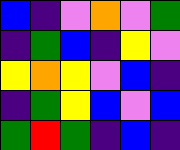[["blue", "indigo", "violet", "orange", "violet", "green"], ["indigo", "green", "blue", "indigo", "yellow", "violet"], ["yellow", "orange", "yellow", "violet", "blue", "indigo"], ["indigo", "green", "yellow", "blue", "violet", "blue"], ["green", "red", "green", "indigo", "blue", "indigo"]]